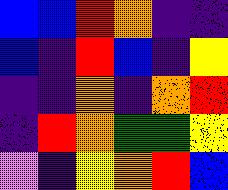[["blue", "blue", "red", "orange", "indigo", "indigo"], ["blue", "indigo", "red", "blue", "indigo", "yellow"], ["indigo", "indigo", "orange", "indigo", "orange", "red"], ["indigo", "red", "orange", "green", "green", "yellow"], ["violet", "indigo", "yellow", "orange", "red", "blue"]]